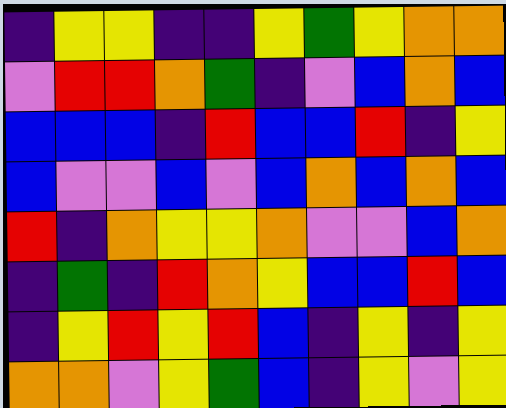[["indigo", "yellow", "yellow", "indigo", "indigo", "yellow", "green", "yellow", "orange", "orange"], ["violet", "red", "red", "orange", "green", "indigo", "violet", "blue", "orange", "blue"], ["blue", "blue", "blue", "indigo", "red", "blue", "blue", "red", "indigo", "yellow"], ["blue", "violet", "violet", "blue", "violet", "blue", "orange", "blue", "orange", "blue"], ["red", "indigo", "orange", "yellow", "yellow", "orange", "violet", "violet", "blue", "orange"], ["indigo", "green", "indigo", "red", "orange", "yellow", "blue", "blue", "red", "blue"], ["indigo", "yellow", "red", "yellow", "red", "blue", "indigo", "yellow", "indigo", "yellow"], ["orange", "orange", "violet", "yellow", "green", "blue", "indigo", "yellow", "violet", "yellow"]]